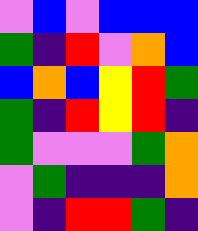[["violet", "blue", "violet", "blue", "blue", "blue"], ["green", "indigo", "red", "violet", "orange", "blue"], ["blue", "orange", "blue", "yellow", "red", "green"], ["green", "indigo", "red", "yellow", "red", "indigo"], ["green", "violet", "violet", "violet", "green", "orange"], ["violet", "green", "indigo", "indigo", "indigo", "orange"], ["violet", "indigo", "red", "red", "green", "indigo"]]